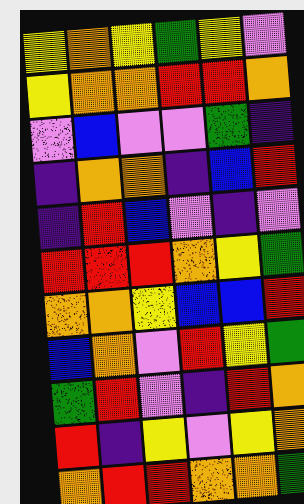[["yellow", "orange", "yellow", "green", "yellow", "violet"], ["yellow", "orange", "orange", "red", "red", "orange"], ["violet", "blue", "violet", "violet", "green", "indigo"], ["indigo", "orange", "orange", "indigo", "blue", "red"], ["indigo", "red", "blue", "violet", "indigo", "violet"], ["red", "red", "red", "orange", "yellow", "green"], ["orange", "orange", "yellow", "blue", "blue", "red"], ["blue", "orange", "violet", "red", "yellow", "green"], ["green", "red", "violet", "indigo", "red", "orange"], ["red", "indigo", "yellow", "violet", "yellow", "orange"], ["orange", "red", "red", "orange", "orange", "green"]]